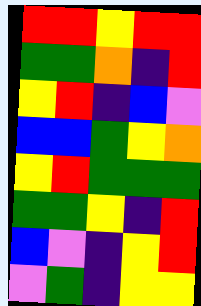[["red", "red", "yellow", "red", "red"], ["green", "green", "orange", "indigo", "red"], ["yellow", "red", "indigo", "blue", "violet"], ["blue", "blue", "green", "yellow", "orange"], ["yellow", "red", "green", "green", "green"], ["green", "green", "yellow", "indigo", "red"], ["blue", "violet", "indigo", "yellow", "red"], ["violet", "green", "indigo", "yellow", "yellow"]]